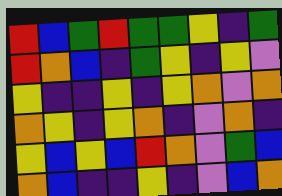[["red", "blue", "green", "red", "green", "green", "yellow", "indigo", "green"], ["red", "orange", "blue", "indigo", "green", "yellow", "indigo", "yellow", "violet"], ["yellow", "indigo", "indigo", "yellow", "indigo", "yellow", "orange", "violet", "orange"], ["orange", "yellow", "indigo", "yellow", "orange", "indigo", "violet", "orange", "indigo"], ["yellow", "blue", "yellow", "blue", "red", "orange", "violet", "green", "blue"], ["orange", "blue", "indigo", "indigo", "yellow", "indigo", "violet", "blue", "orange"]]